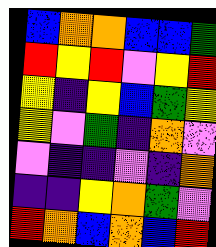[["blue", "orange", "orange", "blue", "blue", "green"], ["red", "yellow", "red", "violet", "yellow", "red"], ["yellow", "indigo", "yellow", "blue", "green", "yellow"], ["yellow", "violet", "green", "indigo", "orange", "violet"], ["violet", "indigo", "indigo", "violet", "indigo", "orange"], ["indigo", "indigo", "yellow", "orange", "green", "violet"], ["red", "orange", "blue", "orange", "blue", "red"]]